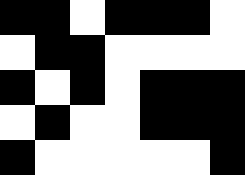[["black", "black", "white", "black", "black", "black", "white"], ["white", "black", "black", "white", "white", "white", "white"], ["black", "white", "black", "white", "black", "black", "black"], ["white", "black", "white", "white", "black", "black", "black"], ["black", "white", "white", "white", "white", "white", "black"]]